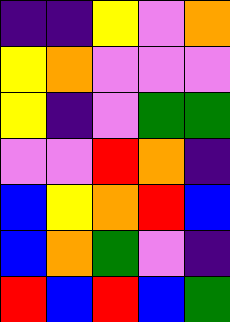[["indigo", "indigo", "yellow", "violet", "orange"], ["yellow", "orange", "violet", "violet", "violet"], ["yellow", "indigo", "violet", "green", "green"], ["violet", "violet", "red", "orange", "indigo"], ["blue", "yellow", "orange", "red", "blue"], ["blue", "orange", "green", "violet", "indigo"], ["red", "blue", "red", "blue", "green"]]